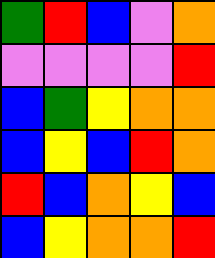[["green", "red", "blue", "violet", "orange"], ["violet", "violet", "violet", "violet", "red"], ["blue", "green", "yellow", "orange", "orange"], ["blue", "yellow", "blue", "red", "orange"], ["red", "blue", "orange", "yellow", "blue"], ["blue", "yellow", "orange", "orange", "red"]]